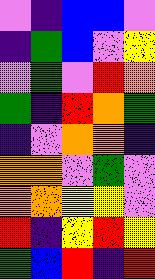[["violet", "indigo", "blue", "blue", "violet"], ["indigo", "green", "blue", "violet", "yellow"], ["violet", "green", "violet", "red", "orange"], ["green", "indigo", "red", "orange", "green"], ["indigo", "violet", "orange", "orange", "indigo"], ["orange", "orange", "violet", "green", "violet"], ["orange", "orange", "yellow", "yellow", "violet"], ["red", "indigo", "yellow", "red", "yellow"], ["green", "blue", "red", "indigo", "red"]]